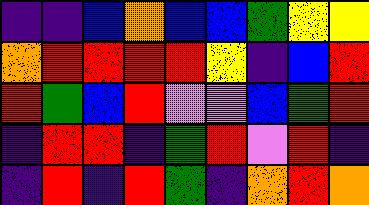[["indigo", "indigo", "blue", "orange", "blue", "blue", "green", "yellow", "yellow"], ["orange", "red", "red", "red", "red", "yellow", "indigo", "blue", "red"], ["red", "green", "blue", "red", "violet", "violet", "blue", "green", "red"], ["indigo", "red", "red", "indigo", "green", "red", "violet", "red", "indigo"], ["indigo", "red", "indigo", "red", "green", "indigo", "orange", "red", "orange"]]